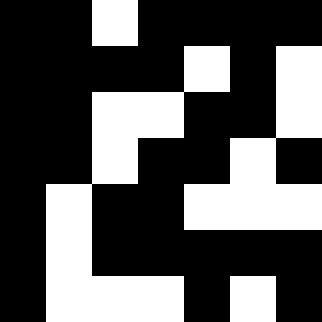[["black", "black", "white", "black", "black", "black", "black"], ["black", "black", "black", "black", "white", "black", "white"], ["black", "black", "white", "white", "black", "black", "white"], ["black", "black", "white", "black", "black", "white", "black"], ["black", "white", "black", "black", "white", "white", "white"], ["black", "white", "black", "black", "black", "black", "black"], ["black", "white", "white", "white", "black", "white", "black"]]